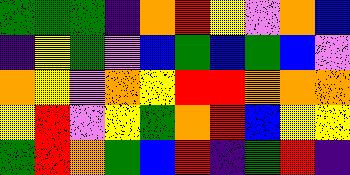[["green", "green", "green", "indigo", "orange", "red", "yellow", "violet", "orange", "blue"], ["indigo", "yellow", "green", "violet", "blue", "green", "blue", "green", "blue", "violet"], ["orange", "yellow", "violet", "orange", "yellow", "red", "red", "orange", "orange", "orange"], ["yellow", "red", "violet", "yellow", "green", "orange", "red", "blue", "yellow", "yellow"], ["green", "red", "orange", "green", "blue", "red", "indigo", "green", "red", "indigo"]]